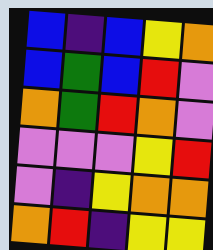[["blue", "indigo", "blue", "yellow", "orange"], ["blue", "green", "blue", "red", "violet"], ["orange", "green", "red", "orange", "violet"], ["violet", "violet", "violet", "yellow", "red"], ["violet", "indigo", "yellow", "orange", "orange"], ["orange", "red", "indigo", "yellow", "yellow"]]